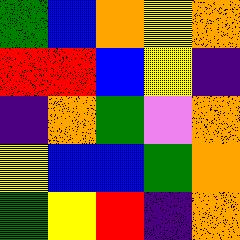[["green", "blue", "orange", "yellow", "orange"], ["red", "red", "blue", "yellow", "indigo"], ["indigo", "orange", "green", "violet", "orange"], ["yellow", "blue", "blue", "green", "orange"], ["green", "yellow", "red", "indigo", "orange"]]